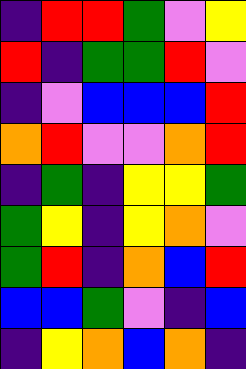[["indigo", "red", "red", "green", "violet", "yellow"], ["red", "indigo", "green", "green", "red", "violet"], ["indigo", "violet", "blue", "blue", "blue", "red"], ["orange", "red", "violet", "violet", "orange", "red"], ["indigo", "green", "indigo", "yellow", "yellow", "green"], ["green", "yellow", "indigo", "yellow", "orange", "violet"], ["green", "red", "indigo", "orange", "blue", "red"], ["blue", "blue", "green", "violet", "indigo", "blue"], ["indigo", "yellow", "orange", "blue", "orange", "indigo"]]